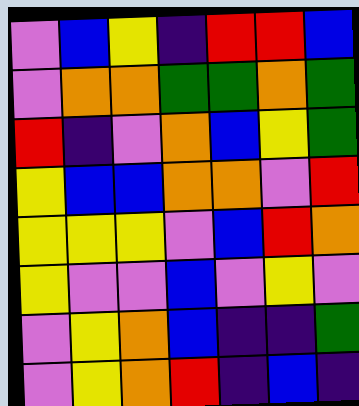[["violet", "blue", "yellow", "indigo", "red", "red", "blue"], ["violet", "orange", "orange", "green", "green", "orange", "green"], ["red", "indigo", "violet", "orange", "blue", "yellow", "green"], ["yellow", "blue", "blue", "orange", "orange", "violet", "red"], ["yellow", "yellow", "yellow", "violet", "blue", "red", "orange"], ["yellow", "violet", "violet", "blue", "violet", "yellow", "violet"], ["violet", "yellow", "orange", "blue", "indigo", "indigo", "green"], ["violet", "yellow", "orange", "red", "indigo", "blue", "indigo"]]